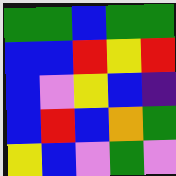[["green", "green", "blue", "green", "green"], ["blue", "blue", "red", "yellow", "red"], ["blue", "violet", "yellow", "blue", "indigo"], ["blue", "red", "blue", "orange", "green"], ["yellow", "blue", "violet", "green", "violet"]]